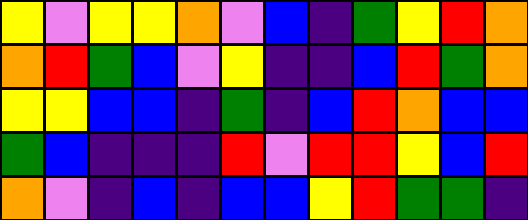[["yellow", "violet", "yellow", "yellow", "orange", "violet", "blue", "indigo", "green", "yellow", "red", "orange"], ["orange", "red", "green", "blue", "violet", "yellow", "indigo", "indigo", "blue", "red", "green", "orange"], ["yellow", "yellow", "blue", "blue", "indigo", "green", "indigo", "blue", "red", "orange", "blue", "blue"], ["green", "blue", "indigo", "indigo", "indigo", "red", "violet", "red", "red", "yellow", "blue", "red"], ["orange", "violet", "indigo", "blue", "indigo", "blue", "blue", "yellow", "red", "green", "green", "indigo"]]